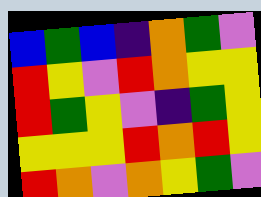[["blue", "green", "blue", "indigo", "orange", "green", "violet"], ["red", "yellow", "violet", "red", "orange", "yellow", "yellow"], ["red", "green", "yellow", "violet", "indigo", "green", "yellow"], ["yellow", "yellow", "yellow", "red", "orange", "red", "yellow"], ["red", "orange", "violet", "orange", "yellow", "green", "violet"]]